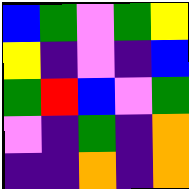[["blue", "green", "violet", "green", "yellow"], ["yellow", "indigo", "violet", "indigo", "blue"], ["green", "red", "blue", "violet", "green"], ["violet", "indigo", "green", "indigo", "orange"], ["indigo", "indigo", "orange", "indigo", "orange"]]